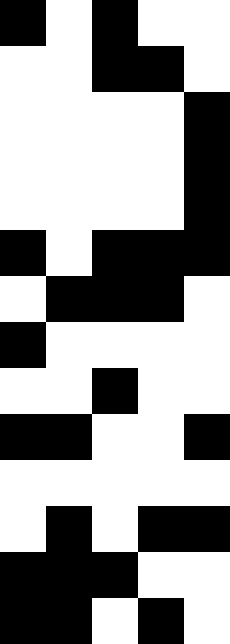[["black", "white", "black", "white", "white"], ["white", "white", "black", "black", "white"], ["white", "white", "white", "white", "black"], ["white", "white", "white", "white", "black"], ["white", "white", "white", "white", "black"], ["black", "white", "black", "black", "black"], ["white", "black", "black", "black", "white"], ["black", "white", "white", "white", "white"], ["white", "white", "black", "white", "white"], ["black", "black", "white", "white", "black"], ["white", "white", "white", "white", "white"], ["white", "black", "white", "black", "black"], ["black", "black", "black", "white", "white"], ["black", "black", "white", "black", "white"]]